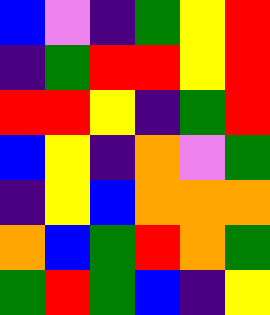[["blue", "violet", "indigo", "green", "yellow", "red"], ["indigo", "green", "red", "red", "yellow", "red"], ["red", "red", "yellow", "indigo", "green", "red"], ["blue", "yellow", "indigo", "orange", "violet", "green"], ["indigo", "yellow", "blue", "orange", "orange", "orange"], ["orange", "blue", "green", "red", "orange", "green"], ["green", "red", "green", "blue", "indigo", "yellow"]]